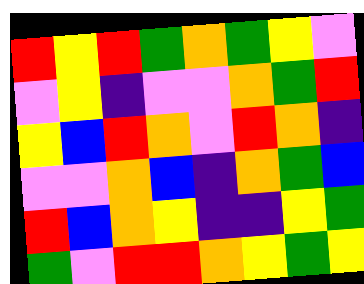[["red", "yellow", "red", "green", "orange", "green", "yellow", "violet"], ["violet", "yellow", "indigo", "violet", "violet", "orange", "green", "red"], ["yellow", "blue", "red", "orange", "violet", "red", "orange", "indigo"], ["violet", "violet", "orange", "blue", "indigo", "orange", "green", "blue"], ["red", "blue", "orange", "yellow", "indigo", "indigo", "yellow", "green"], ["green", "violet", "red", "red", "orange", "yellow", "green", "yellow"]]